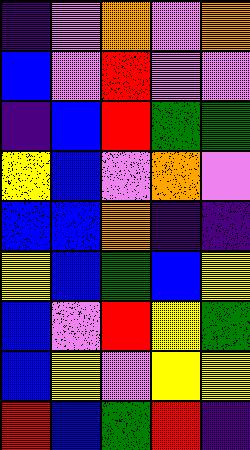[["indigo", "violet", "orange", "violet", "orange"], ["blue", "violet", "red", "violet", "violet"], ["indigo", "blue", "red", "green", "green"], ["yellow", "blue", "violet", "orange", "violet"], ["blue", "blue", "orange", "indigo", "indigo"], ["yellow", "blue", "green", "blue", "yellow"], ["blue", "violet", "red", "yellow", "green"], ["blue", "yellow", "violet", "yellow", "yellow"], ["red", "blue", "green", "red", "indigo"]]